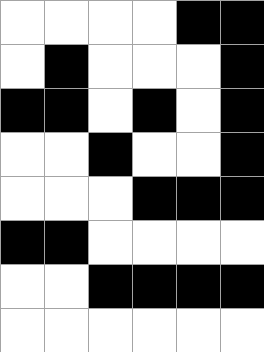[["white", "white", "white", "white", "black", "black"], ["white", "black", "white", "white", "white", "black"], ["black", "black", "white", "black", "white", "black"], ["white", "white", "black", "white", "white", "black"], ["white", "white", "white", "black", "black", "black"], ["black", "black", "white", "white", "white", "white"], ["white", "white", "black", "black", "black", "black"], ["white", "white", "white", "white", "white", "white"]]